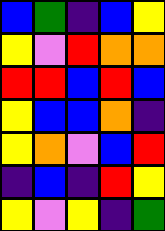[["blue", "green", "indigo", "blue", "yellow"], ["yellow", "violet", "red", "orange", "orange"], ["red", "red", "blue", "red", "blue"], ["yellow", "blue", "blue", "orange", "indigo"], ["yellow", "orange", "violet", "blue", "red"], ["indigo", "blue", "indigo", "red", "yellow"], ["yellow", "violet", "yellow", "indigo", "green"]]